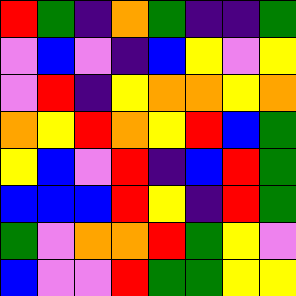[["red", "green", "indigo", "orange", "green", "indigo", "indigo", "green"], ["violet", "blue", "violet", "indigo", "blue", "yellow", "violet", "yellow"], ["violet", "red", "indigo", "yellow", "orange", "orange", "yellow", "orange"], ["orange", "yellow", "red", "orange", "yellow", "red", "blue", "green"], ["yellow", "blue", "violet", "red", "indigo", "blue", "red", "green"], ["blue", "blue", "blue", "red", "yellow", "indigo", "red", "green"], ["green", "violet", "orange", "orange", "red", "green", "yellow", "violet"], ["blue", "violet", "violet", "red", "green", "green", "yellow", "yellow"]]